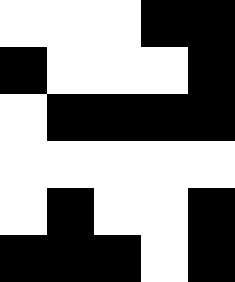[["white", "white", "white", "black", "black"], ["black", "white", "white", "white", "black"], ["white", "black", "black", "black", "black"], ["white", "white", "white", "white", "white"], ["white", "black", "white", "white", "black"], ["black", "black", "black", "white", "black"]]